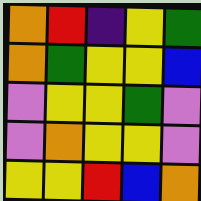[["orange", "red", "indigo", "yellow", "green"], ["orange", "green", "yellow", "yellow", "blue"], ["violet", "yellow", "yellow", "green", "violet"], ["violet", "orange", "yellow", "yellow", "violet"], ["yellow", "yellow", "red", "blue", "orange"]]